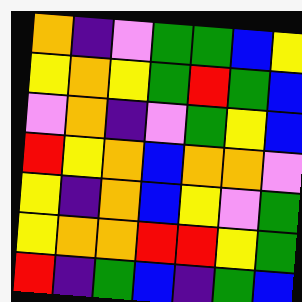[["orange", "indigo", "violet", "green", "green", "blue", "yellow"], ["yellow", "orange", "yellow", "green", "red", "green", "blue"], ["violet", "orange", "indigo", "violet", "green", "yellow", "blue"], ["red", "yellow", "orange", "blue", "orange", "orange", "violet"], ["yellow", "indigo", "orange", "blue", "yellow", "violet", "green"], ["yellow", "orange", "orange", "red", "red", "yellow", "green"], ["red", "indigo", "green", "blue", "indigo", "green", "blue"]]